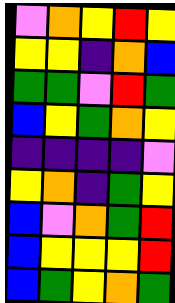[["violet", "orange", "yellow", "red", "yellow"], ["yellow", "yellow", "indigo", "orange", "blue"], ["green", "green", "violet", "red", "green"], ["blue", "yellow", "green", "orange", "yellow"], ["indigo", "indigo", "indigo", "indigo", "violet"], ["yellow", "orange", "indigo", "green", "yellow"], ["blue", "violet", "orange", "green", "red"], ["blue", "yellow", "yellow", "yellow", "red"], ["blue", "green", "yellow", "orange", "green"]]